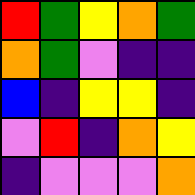[["red", "green", "yellow", "orange", "green"], ["orange", "green", "violet", "indigo", "indigo"], ["blue", "indigo", "yellow", "yellow", "indigo"], ["violet", "red", "indigo", "orange", "yellow"], ["indigo", "violet", "violet", "violet", "orange"]]